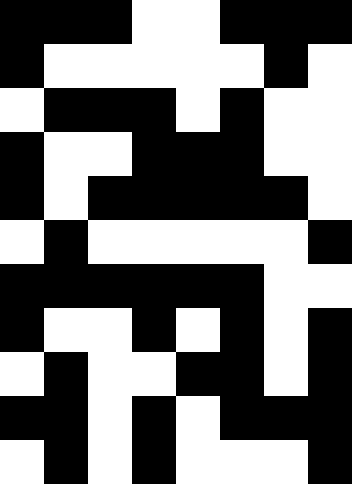[["black", "black", "black", "white", "white", "black", "black", "black"], ["black", "white", "white", "white", "white", "white", "black", "white"], ["white", "black", "black", "black", "white", "black", "white", "white"], ["black", "white", "white", "black", "black", "black", "white", "white"], ["black", "white", "black", "black", "black", "black", "black", "white"], ["white", "black", "white", "white", "white", "white", "white", "black"], ["black", "black", "black", "black", "black", "black", "white", "white"], ["black", "white", "white", "black", "white", "black", "white", "black"], ["white", "black", "white", "white", "black", "black", "white", "black"], ["black", "black", "white", "black", "white", "black", "black", "black"], ["white", "black", "white", "black", "white", "white", "white", "black"]]